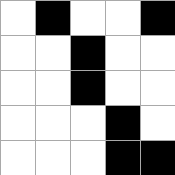[["white", "black", "white", "white", "black"], ["white", "white", "black", "white", "white"], ["white", "white", "black", "white", "white"], ["white", "white", "white", "black", "white"], ["white", "white", "white", "black", "black"]]